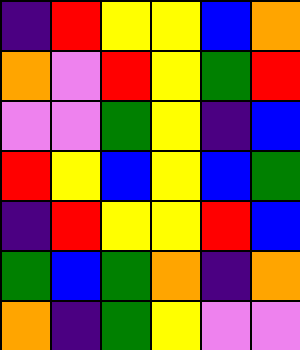[["indigo", "red", "yellow", "yellow", "blue", "orange"], ["orange", "violet", "red", "yellow", "green", "red"], ["violet", "violet", "green", "yellow", "indigo", "blue"], ["red", "yellow", "blue", "yellow", "blue", "green"], ["indigo", "red", "yellow", "yellow", "red", "blue"], ["green", "blue", "green", "orange", "indigo", "orange"], ["orange", "indigo", "green", "yellow", "violet", "violet"]]